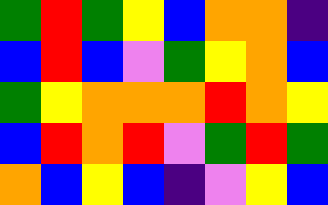[["green", "red", "green", "yellow", "blue", "orange", "orange", "indigo"], ["blue", "red", "blue", "violet", "green", "yellow", "orange", "blue"], ["green", "yellow", "orange", "orange", "orange", "red", "orange", "yellow"], ["blue", "red", "orange", "red", "violet", "green", "red", "green"], ["orange", "blue", "yellow", "blue", "indigo", "violet", "yellow", "blue"]]